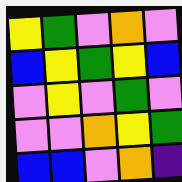[["yellow", "green", "violet", "orange", "violet"], ["blue", "yellow", "green", "yellow", "blue"], ["violet", "yellow", "violet", "green", "violet"], ["violet", "violet", "orange", "yellow", "green"], ["blue", "blue", "violet", "orange", "indigo"]]